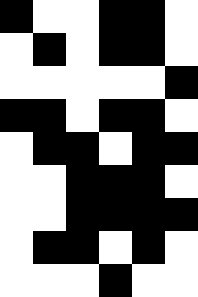[["black", "white", "white", "black", "black", "white"], ["white", "black", "white", "black", "black", "white"], ["white", "white", "white", "white", "white", "black"], ["black", "black", "white", "black", "black", "white"], ["white", "black", "black", "white", "black", "black"], ["white", "white", "black", "black", "black", "white"], ["white", "white", "black", "black", "black", "black"], ["white", "black", "black", "white", "black", "white"], ["white", "white", "white", "black", "white", "white"]]